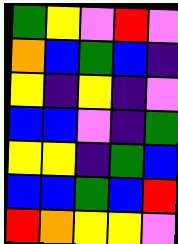[["green", "yellow", "violet", "red", "violet"], ["orange", "blue", "green", "blue", "indigo"], ["yellow", "indigo", "yellow", "indigo", "violet"], ["blue", "blue", "violet", "indigo", "green"], ["yellow", "yellow", "indigo", "green", "blue"], ["blue", "blue", "green", "blue", "red"], ["red", "orange", "yellow", "yellow", "violet"]]